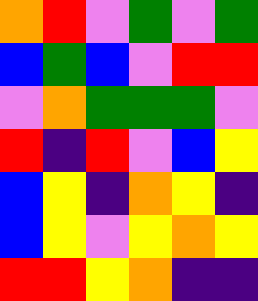[["orange", "red", "violet", "green", "violet", "green"], ["blue", "green", "blue", "violet", "red", "red"], ["violet", "orange", "green", "green", "green", "violet"], ["red", "indigo", "red", "violet", "blue", "yellow"], ["blue", "yellow", "indigo", "orange", "yellow", "indigo"], ["blue", "yellow", "violet", "yellow", "orange", "yellow"], ["red", "red", "yellow", "orange", "indigo", "indigo"]]